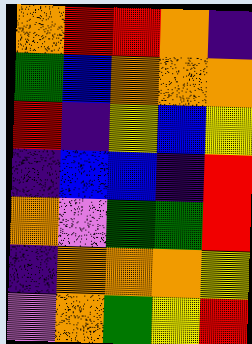[["orange", "red", "red", "orange", "indigo"], ["green", "blue", "orange", "orange", "orange"], ["red", "indigo", "yellow", "blue", "yellow"], ["indigo", "blue", "blue", "indigo", "red"], ["orange", "violet", "green", "green", "red"], ["indigo", "orange", "orange", "orange", "yellow"], ["violet", "orange", "green", "yellow", "red"]]